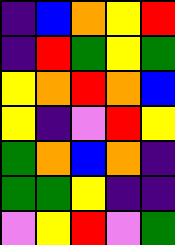[["indigo", "blue", "orange", "yellow", "red"], ["indigo", "red", "green", "yellow", "green"], ["yellow", "orange", "red", "orange", "blue"], ["yellow", "indigo", "violet", "red", "yellow"], ["green", "orange", "blue", "orange", "indigo"], ["green", "green", "yellow", "indigo", "indigo"], ["violet", "yellow", "red", "violet", "green"]]